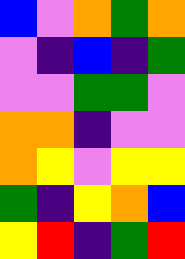[["blue", "violet", "orange", "green", "orange"], ["violet", "indigo", "blue", "indigo", "green"], ["violet", "violet", "green", "green", "violet"], ["orange", "orange", "indigo", "violet", "violet"], ["orange", "yellow", "violet", "yellow", "yellow"], ["green", "indigo", "yellow", "orange", "blue"], ["yellow", "red", "indigo", "green", "red"]]